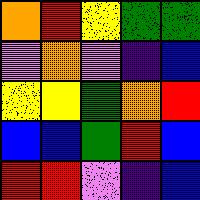[["orange", "red", "yellow", "green", "green"], ["violet", "orange", "violet", "indigo", "blue"], ["yellow", "yellow", "green", "orange", "red"], ["blue", "blue", "green", "red", "blue"], ["red", "red", "violet", "indigo", "blue"]]